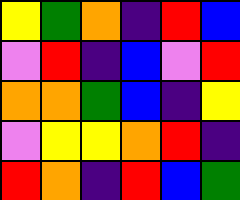[["yellow", "green", "orange", "indigo", "red", "blue"], ["violet", "red", "indigo", "blue", "violet", "red"], ["orange", "orange", "green", "blue", "indigo", "yellow"], ["violet", "yellow", "yellow", "orange", "red", "indigo"], ["red", "orange", "indigo", "red", "blue", "green"]]